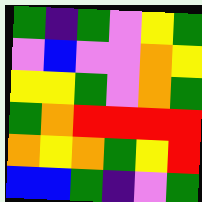[["green", "indigo", "green", "violet", "yellow", "green"], ["violet", "blue", "violet", "violet", "orange", "yellow"], ["yellow", "yellow", "green", "violet", "orange", "green"], ["green", "orange", "red", "red", "red", "red"], ["orange", "yellow", "orange", "green", "yellow", "red"], ["blue", "blue", "green", "indigo", "violet", "green"]]